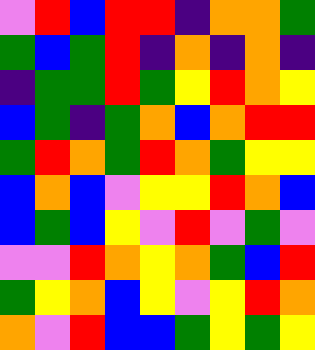[["violet", "red", "blue", "red", "red", "indigo", "orange", "orange", "green"], ["green", "blue", "green", "red", "indigo", "orange", "indigo", "orange", "indigo"], ["indigo", "green", "green", "red", "green", "yellow", "red", "orange", "yellow"], ["blue", "green", "indigo", "green", "orange", "blue", "orange", "red", "red"], ["green", "red", "orange", "green", "red", "orange", "green", "yellow", "yellow"], ["blue", "orange", "blue", "violet", "yellow", "yellow", "red", "orange", "blue"], ["blue", "green", "blue", "yellow", "violet", "red", "violet", "green", "violet"], ["violet", "violet", "red", "orange", "yellow", "orange", "green", "blue", "red"], ["green", "yellow", "orange", "blue", "yellow", "violet", "yellow", "red", "orange"], ["orange", "violet", "red", "blue", "blue", "green", "yellow", "green", "yellow"]]